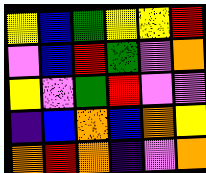[["yellow", "blue", "green", "yellow", "yellow", "red"], ["violet", "blue", "red", "green", "violet", "orange"], ["yellow", "violet", "green", "red", "violet", "violet"], ["indigo", "blue", "orange", "blue", "orange", "yellow"], ["orange", "red", "orange", "indigo", "violet", "orange"]]